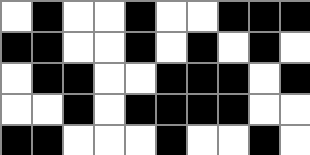[["white", "black", "white", "white", "black", "white", "white", "black", "black", "black"], ["black", "black", "white", "white", "black", "white", "black", "white", "black", "white"], ["white", "black", "black", "white", "white", "black", "black", "black", "white", "black"], ["white", "white", "black", "white", "black", "black", "black", "black", "white", "white"], ["black", "black", "white", "white", "white", "black", "white", "white", "black", "white"]]